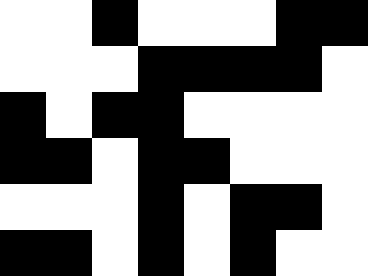[["white", "white", "black", "white", "white", "white", "black", "black"], ["white", "white", "white", "black", "black", "black", "black", "white"], ["black", "white", "black", "black", "white", "white", "white", "white"], ["black", "black", "white", "black", "black", "white", "white", "white"], ["white", "white", "white", "black", "white", "black", "black", "white"], ["black", "black", "white", "black", "white", "black", "white", "white"]]